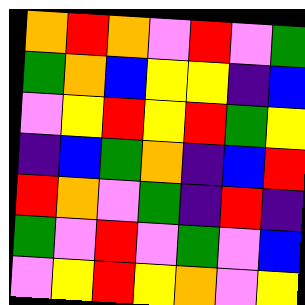[["orange", "red", "orange", "violet", "red", "violet", "green"], ["green", "orange", "blue", "yellow", "yellow", "indigo", "blue"], ["violet", "yellow", "red", "yellow", "red", "green", "yellow"], ["indigo", "blue", "green", "orange", "indigo", "blue", "red"], ["red", "orange", "violet", "green", "indigo", "red", "indigo"], ["green", "violet", "red", "violet", "green", "violet", "blue"], ["violet", "yellow", "red", "yellow", "orange", "violet", "yellow"]]